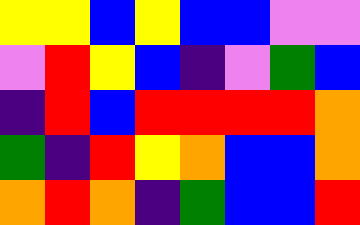[["yellow", "yellow", "blue", "yellow", "blue", "blue", "violet", "violet"], ["violet", "red", "yellow", "blue", "indigo", "violet", "green", "blue"], ["indigo", "red", "blue", "red", "red", "red", "red", "orange"], ["green", "indigo", "red", "yellow", "orange", "blue", "blue", "orange"], ["orange", "red", "orange", "indigo", "green", "blue", "blue", "red"]]